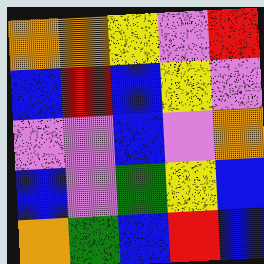[["orange", "orange", "yellow", "violet", "red"], ["blue", "red", "blue", "yellow", "violet"], ["violet", "violet", "blue", "violet", "orange"], ["blue", "violet", "green", "yellow", "blue"], ["orange", "green", "blue", "red", "blue"]]